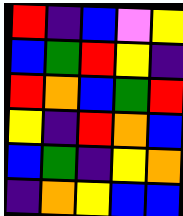[["red", "indigo", "blue", "violet", "yellow"], ["blue", "green", "red", "yellow", "indigo"], ["red", "orange", "blue", "green", "red"], ["yellow", "indigo", "red", "orange", "blue"], ["blue", "green", "indigo", "yellow", "orange"], ["indigo", "orange", "yellow", "blue", "blue"]]